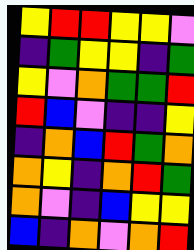[["yellow", "red", "red", "yellow", "yellow", "violet"], ["indigo", "green", "yellow", "yellow", "indigo", "green"], ["yellow", "violet", "orange", "green", "green", "red"], ["red", "blue", "violet", "indigo", "indigo", "yellow"], ["indigo", "orange", "blue", "red", "green", "orange"], ["orange", "yellow", "indigo", "orange", "red", "green"], ["orange", "violet", "indigo", "blue", "yellow", "yellow"], ["blue", "indigo", "orange", "violet", "orange", "red"]]